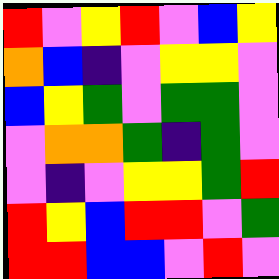[["red", "violet", "yellow", "red", "violet", "blue", "yellow"], ["orange", "blue", "indigo", "violet", "yellow", "yellow", "violet"], ["blue", "yellow", "green", "violet", "green", "green", "violet"], ["violet", "orange", "orange", "green", "indigo", "green", "violet"], ["violet", "indigo", "violet", "yellow", "yellow", "green", "red"], ["red", "yellow", "blue", "red", "red", "violet", "green"], ["red", "red", "blue", "blue", "violet", "red", "violet"]]